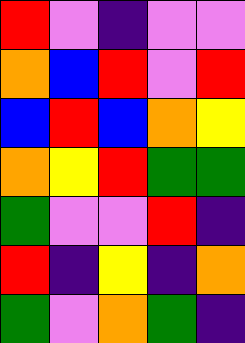[["red", "violet", "indigo", "violet", "violet"], ["orange", "blue", "red", "violet", "red"], ["blue", "red", "blue", "orange", "yellow"], ["orange", "yellow", "red", "green", "green"], ["green", "violet", "violet", "red", "indigo"], ["red", "indigo", "yellow", "indigo", "orange"], ["green", "violet", "orange", "green", "indigo"]]